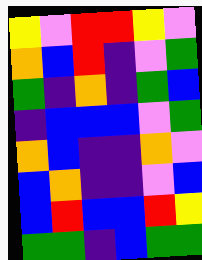[["yellow", "violet", "red", "red", "yellow", "violet"], ["orange", "blue", "red", "indigo", "violet", "green"], ["green", "indigo", "orange", "indigo", "green", "blue"], ["indigo", "blue", "blue", "blue", "violet", "green"], ["orange", "blue", "indigo", "indigo", "orange", "violet"], ["blue", "orange", "indigo", "indigo", "violet", "blue"], ["blue", "red", "blue", "blue", "red", "yellow"], ["green", "green", "indigo", "blue", "green", "green"]]